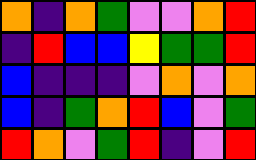[["orange", "indigo", "orange", "green", "violet", "violet", "orange", "red"], ["indigo", "red", "blue", "blue", "yellow", "green", "green", "red"], ["blue", "indigo", "indigo", "indigo", "violet", "orange", "violet", "orange"], ["blue", "indigo", "green", "orange", "red", "blue", "violet", "green"], ["red", "orange", "violet", "green", "red", "indigo", "violet", "red"]]